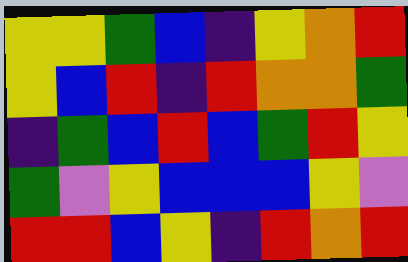[["yellow", "yellow", "green", "blue", "indigo", "yellow", "orange", "red"], ["yellow", "blue", "red", "indigo", "red", "orange", "orange", "green"], ["indigo", "green", "blue", "red", "blue", "green", "red", "yellow"], ["green", "violet", "yellow", "blue", "blue", "blue", "yellow", "violet"], ["red", "red", "blue", "yellow", "indigo", "red", "orange", "red"]]